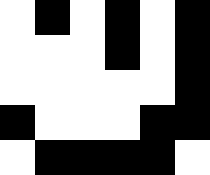[["white", "black", "white", "black", "white", "black"], ["white", "white", "white", "black", "white", "black"], ["white", "white", "white", "white", "white", "black"], ["black", "white", "white", "white", "black", "black"], ["white", "black", "black", "black", "black", "white"]]